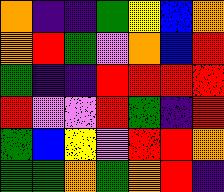[["orange", "indigo", "indigo", "green", "yellow", "blue", "orange"], ["orange", "red", "green", "violet", "orange", "blue", "red"], ["green", "indigo", "indigo", "red", "red", "red", "red"], ["red", "violet", "violet", "red", "green", "indigo", "red"], ["green", "blue", "yellow", "violet", "red", "red", "orange"], ["green", "green", "orange", "green", "orange", "red", "indigo"]]